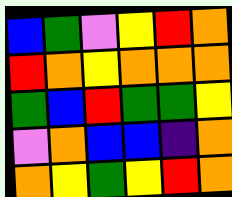[["blue", "green", "violet", "yellow", "red", "orange"], ["red", "orange", "yellow", "orange", "orange", "orange"], ["green", "blue", "red", "green", "green", "yellow"], ["violet", "orange", "blue", "blue", "indigo", "orange"], ["orange", "yellow", "green", "yellow", "red", "orange"]]